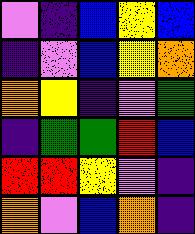[["violet", "indigo", "blue", "yellow", "blue"], ["indigo", "violet", "blue", "yellow", "orange"], ["orange", "yellow", "indigo", "violet", "green"], ["indigo", "green", "green", "red", "blue"], ["red", "red", "yellow", "violet", "indigo"], ["orange", "violet", "blue", "orange", "indigo"]]